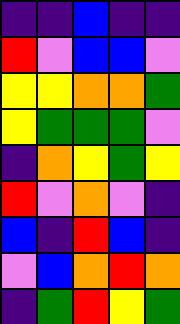[["indigo", "indigo", "blue", "indigo", "indigo"], ["red", "violet", "blue", "blue", "violet"], ["yellow", "yellow", "orange", "orange", "green"], ["yellow", "green", "green", "green", "violet"], ["indigo", "orange", "yellow", "green", "yellow"], ["red", "violet", "orange", "violet", "indigo"], ["blue", "indigo", "red", "blue", "indigo"], ["violet", "blue", "orange", "red", "orange"], ["indigo", "green", "red", "yellow", "green"]]